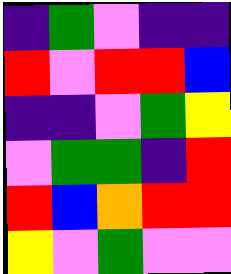[["indigo", "green", "violet", "indigo", "indigo"], ["red", "violet", "red", "red", "blue"], ["indigo", "indigo", "violet", "green", "yellow"], ["violet", "green", "green", "indigo", "red"], ["red", "blue", "orange", "red", "red"], ["yellow", "violet", "green", "violet", "violet"]]